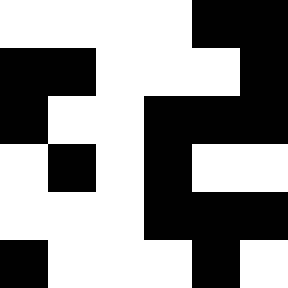[["white", "white", "white", "white", "black", "black"], ["black", "black", "white", "white", "white", "black"], ["black", "white", "white", "black", "black", "black"], ["white", "black", "white", "black", "white", "white"], ["white", "white", "white", "black", "black", "black"], ["black", "white", "white", "white", "black", "white"]]